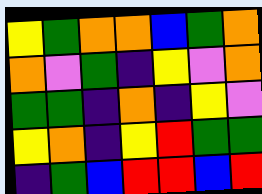[["yellow", "green", "orange", "orange", "blue", "green", "orange"], ["orange", "violet", "green", "indigo", "yellow", "violet", "orange"], ["green", "green", "indigo", "orange", "indigo", "yellow", "violet"], ["yellow", "orange", "indigo", "yellow", "red", "green", "green"], ["indigo", "green", "blue", "red", "red", "blue", "red"]]